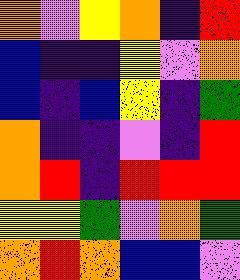[["orange", "violet", "yellow", "orange", "indigo", "red"], ["blue", "indigo", "indigo", "yellow", "violet", "orange"], ["blue", "indigo", "blue", "yellow", "indigo", "green"], ["orange", "indigo", "indigo", "violet", "indigo", "red"], ["orange", "red", "indigo", "red", "red", "red"], ["yellow", "yellow", "green", "violet", "orange", "green"], ["orange", "red", "orange", "blue", "blue", "violet"]]